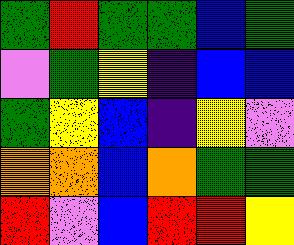[["green", "red", "green", "green", "blue", "green"], ["violet", "green", "yellow", "indigo", "blue", "blue"], ["green", "yellow", "blue", "indigo", "yellow", "violet"], ["orange", "orange", "blue", "orange", "green", "green"], ["red", "violet", "blue", "red", "red", "yellow"]]